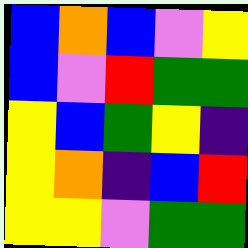[["blue", "orange", "blue", "violet", "yellow"], ["blue", "violet", "red", "green", "green"], ["yellow", "blue", "green", "yellow", "indigo"], ["yellow", "orange", "indigo", "blue", "red"], ["yellow", "yellow", "violet", "green", "green"]]